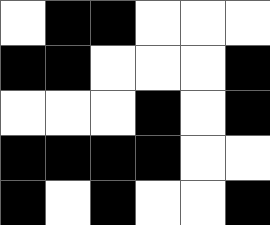[["white", "black", "black", "white", "white", "white"], ["black", "black", "white", "white", "white", "black"], ["white", "white", "white", "black", "white", "black"], ["black", "black", "black", "black", "white", "white"], ["black", "white", "black", "white", "white", "black"]]